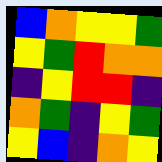[["blue", "orange", "yellow", "yellow", "green"], ["yellow", "green", "red", "orange", "orange"], ["indigo", "yellow", "red", "red", "indigo"], ["orange", "green", "indigo", "yellow", "green"], ["yellow", "blue", "indigo", "orange", "yellow"]]